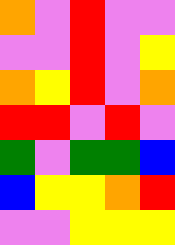[["orange", "violet", "red", "violet", "violet"], ["violet", "violet", "red", "violet", "yellow"], ["orange", "yellow", "red", "violet", "orange"], ["red", "red", "violet", "red", "violet"], ["green", "violet", "green", "green", "blue"], ["blue", "yellow", "yellow", "orange", "red"], ["violet", "violet", "yellow", "yellow", "yellow"]]